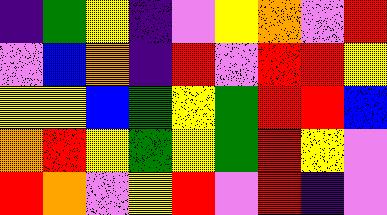[["indigo", "green", "yellow", "indigo", "violet", "yellow", "orange", "violet", "red"], ["violet", "blue", "orange", "indigo", "red", "violet", "red", "red", "yellow"], ["yellow", "yellow", "blue", "green", "yellow", "green", "red", "red", "blue"], ["orange", "red", "yellow", "green", "yellow", "green", "red", "yellow", "violet"], ["red", "orange", "violet", "yellow", "red", "violet", "red", "indigo", "violet"]]